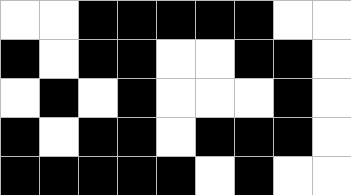[["white", "white", "black", "black", "black", "black", "black", "white", "white"], ["black", "white", "black", "black", "white", "white", "black", "black", "white"], ["white", "black", "white", "black", "white", "white", "white", "black", "white"], ["black", "white", "black", "black", "white", "black", "black", "black", "white"], ["black", "black", "black", "black", "black", "white", "black", "white", "white"]]